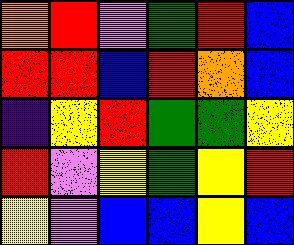[["orange", "red", "violet", "green", "red", "blue"], ["red", "red", "blue", "red", "orange", "blue"], ["indigo", "yellow", "red", "green", "green", "yellow"], ["red", "violet", "yellow", "green", "yellow", "red"], ["yellow", "violet", "blue", "blue", "yellow", "blue"]]